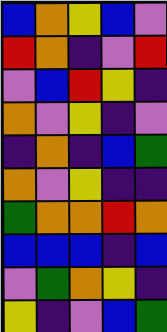[["blue", "orange", "yellow", "blue", "violet"], ["red", "orange", "indigo", "violet", "red"], ["violet", "blue", "red", "yellow", "indigo"], ["orange", "violet", "yellow", "indigo", "violet"], ["indigo", "orange", "indigo", "blue", "green"], ["orange", "violet", "yellow", "indigo", "indigo"], ["green", "orange", "orange", "red", "orange"], ["blue", "blue", "blue", "indigo", "blue"], ["violet", "green", "orange", "yellow", "indigo"], ["yellow", "indigo", "violet", "blue", "green"]]